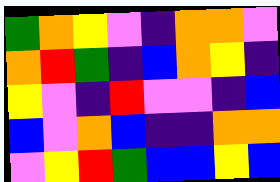[["green", "orange", "yellow", "violet", "indigo", "orange", "orange", "violet"], ["orange", "red", "green", "indigo", "blue", "orange", "yellow", "indigo"], ["yellow", "violet", "indigo", "red", "violet", "violet", "indigo", "blue"], ["blue", "violet", "orange", "blue", "indigo", "indigo", "orange", "orange"], ["violet", "yellow", "red", "green", "blue", "blue", "yellow", "blue"]]